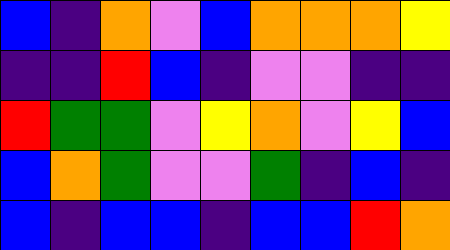[["blue", "indigo", "orange", "violet", "blue", "orange", "orange", "orange", "yellow"], ["indigo", "indigo", "red", "blue", "indigo", "violet", "violet", "indigo", "indigo"], ["red", "green", "green", "violet", "yellow", "orange", "violet", "yellow", "blue"], ["blue", "orange", "green", "violet", "violet", "green", "indigo", "blue", "indigo"], ["blue", "indigo", "blue", "blue", "indigo", "blue", "blue", "red", "orange"]]